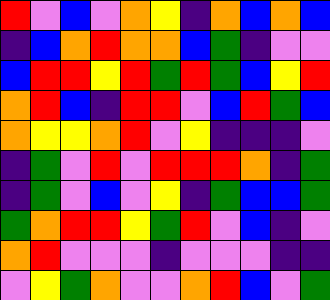[["red", "violet", "blue", "violet", "orange", "yellow", "indigo", "orange", "blue", "orange", "blue"], ["indigo", "blue", "orange", "red", "orange", "orange", "blue", "green", "indigo", "violet", "violet"], ["blue", "red", "red", "yellow", "red", "green", "red", "green", "blue", "yellow", "red"], ["orange", "red", "blue", "indigo", "red", "red", "violet", "blue", "red", "green", "blue"], ["orange", "yellow", "yellow", "orange", "red", "violet", "yellow", "indigo", "indigo", "indigo", "violet"], ["indigo", "green", "violet", "red", "violet", "red", "red", "red", "orange", "indigo", "green"], ["indigo", "green", "violet", "blue", "violet", "yellow", "indigo", "green", "blue", "blue", "green"], ["green", "orange", "red", "red", "yellow", "green", "red", "violet", "blue", "indigo", "violet"], ["orange", "red", "violet", "violet", "violet", "indigo", "violet", "violet", "violet", "indigo", "indigo"], ["violet", "yellow", "green", "orange", "violet", "violet", "orange", "red", "blue", "violet", "green"]]